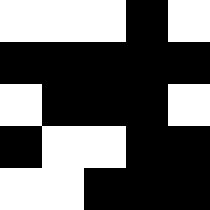[["white", "white", "white", "black", "white"], ["black", "black", "black", "black", "black"], ["white", "black", "black", "black", "white"], ["black", "white", "white", "black", "black"], ["white", "white", "black", "black", "black"]]